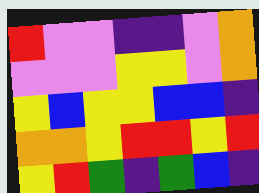[["red", "violet", "violet", "indigo", "indigo", "violet", "orange"], ["violet", "violet", "violet", "yellow", "yellow", "violet", "orange"], ["yellow", "blue", "yellow", "yellow", "blue", "blue", "indigo"], ["orange", "orange", "yellow", "red", "red", "yellow", "red"], ["yellow", "red", "green", "indigo", "green", "blue", "indigo"]]